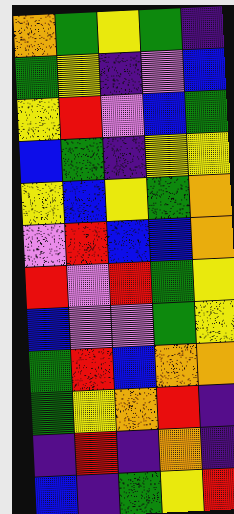[["orange", "green", "yellow", "green", "indigo"], ["green", "yellow", "indigo", "violet", "blue"], ["yellow", "red", "violet", "blue", "green"], ["blue", "green", "indigo", "yellow", "yellow"], ["yellow", "blue", "yellow", "green", "orange"], ["violet", "red", "blue", "blue", "orange"], ["red", "violet", "red", "green", "yellow"], ["blue", "violet", "violet", "green", "yellow"], ["green", "red", "blue", "orange", "orange"], ["green", "yellow", "orange", "red", "indigo"], ["indigo", "red", "indigo", "orange", "indigo"], ["blue", "indigo", "green", "yellow", "red"]]